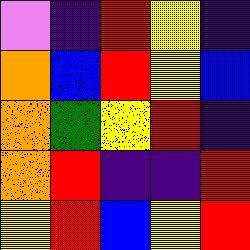[["violet", "indigo", "red", "yellow", "indigo"], ["orange", "blue", "red", "yellow", "blue"], ["orange", "green", "yellow", "red", "indigo"], ["orange", "red", "indigo", "indigo", "red"], ["yellow", "red", "blue", "yellow", "red"]]